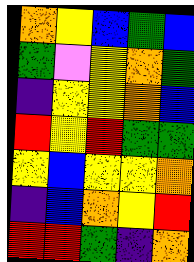[["orange", "yellow", "blue", "green", "blue"], ["green", "violet", "yellow", "orange", "green"], ["indigo", "yellow", "yellow", "orange", "blue"], ["red", "yellow", "red", "green", "green"], ["yellow", "blue", "yellow", "yellow", "orange"], ["indigo", "blue", "orange", "yellow", "red"], ["red", "red", "green", "indigo", "orange"]]